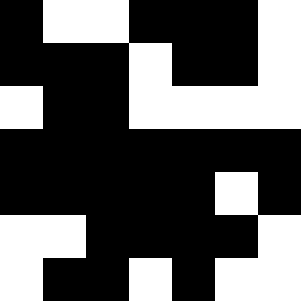[["black", "white", "white", "black", "black", "black", "white"], ["black", "black", "black", "white", "black", "black", "white"], ["white", "black", "black", "white", "white", "white", "white"], ["black", "black", "black", "black", "black", "black", "black"], ["black", "black", "black", "black", "black", "white", "black"], ["white", "white", "black", "black", "black", "black", "white"], ["white", "black", "black", "white", "black", "white", "white"]]